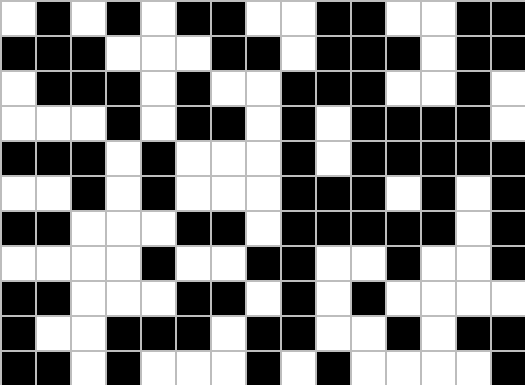[["white", "black", "white", "black", "white", "black", "black", "white", "white", "black", "black", "white", "white", "black", "black"], ["black", "black", "black", "white", "white", "white", "black", "black", "white", "black", "black", "black", "white", "black", "black"], ["white", "black", "black", "black", "white", "black", "white", "white", "black", "black", "black", "white", "white", "black", "white"], ["white", "white", "white", "black", "white", "black", "black", "white", "black", "white", "black", "black", "black", "black", "white"], ["black", "black", "black", "white", "black", "white", "white", "white", "black", "white", "black", "black", "black", "black", "black"], ["white", "white", "black", "white", "black", "white", "white", "white", "black", "black", "black", "white", "black", "white", "black"], ["black", "black", "white", "white", "white", "black", "black", "white", "black", "black", "black", "black", "black", "white", "black"], ["white", "white", "white", "white", "black", "white", "white", "black", "black", "white", "white", "black", "white", "white", "black"], ["black", "black", "white", "white", "white", "black", "black", "white", "black", "white", "black", "white", "white", "white", "white"], ["black", "white", "white", "black", "black", "black", "white", "black", "black", "white", "white", "black", "white", "black", "black"], ["black", "black", "white", "black", "white", "white", "white", "black", "white", "black", "white", "white", "white", "white", "black"]]